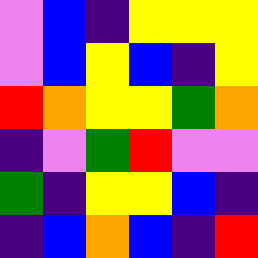[["violet", "blue", "indigo", "yellow", "yellow", "yellow"], ["violet", "blue", "yellow", "blue", "indigo", "yellow"], ["red", "orange", "yellow", "yellow", "green", "orange"], ["indigo", "violet", "green", "red", "violet", "violet"], ["green", "indigo", "yellow", "yellow", "blue", "indigo"], ["indigo", "blue", "orange", "blue", "indigo", "red"]]